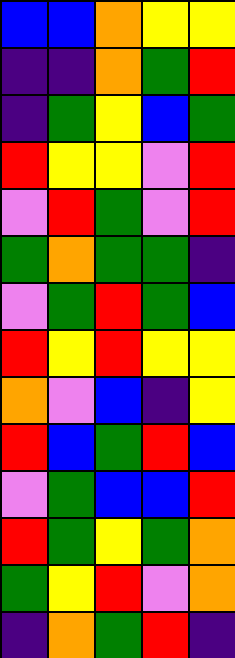[["blue", "blue", "orange", "yellow", "yellow"], ["indigo", "indigo", "orange", "green", "red"], ["indigo", "green", "yellow", "blue", "green"], ["red", "yellow", "yellow", "violet", "red"], ["violet", "red", "green", "violet", "red"], ["green", "orange", "green", "green", "indigo"], ["violet", "green", "red", "green", "blue"], ["red", "yellow", "red", "yellow", "yellow"], ["orange", "violet", "blue", "indigo", "yellow"], ["red", "blue", "green", "red", "blue"], ["violet", "green", "blue", "blue", "red"], ["red", "green", "yellow", "green", "orange"], ["green", "yellow", "red", "violet", "orange"], ["indigo", "orange", "green", "red", "indigo"]]